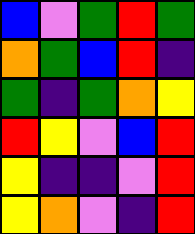[["blue", "violet", "green", "red", "green"], ["orange", "green", "blue", "red", "indigo"], ["green", "indigo", "green", "orange", "yellow"], ["red", "yellow", "violet", "blue", "red"], ["yellow", "indigo", "indigo", "violet", "red"], ["yellow", "orange", "violet", "indigo", "red"]]